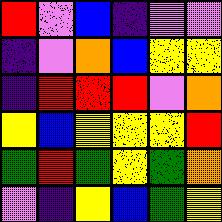[["red", "violet", "blue", "indigo", "violet", "violet"], ["indigo", "violet", "orange", "blue", "yellow", "yellow"], ["indigo", "red", "red", "red", "violet", "orange"], ["yellow", "blue", "yellow", "yellow", "yellow", "red"], ["green", "red", "green", "yellow", "green", "orange"], ["violet", "indigo", "yellow", "blue", "green", "yellow"]]